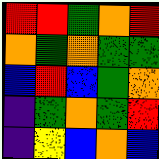[["red", "red", "green", "orange", "red"], ["orange", "green", "orange", "green", "green"], ["blue", "red", "blue", "green", "orange"], ["indigo", "green", "orange", "green", "red"], ["indigo", "yellow", "blue", "orange", "blue"]]